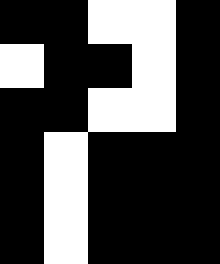[["black", "black", "white", "white", "black"], ["white", "black", "black", "white", "black"], ["black", "black", "white", "white", "black"], ["black", "white", "black", "black", "black"], ["black", "white", "black", "black", "black"], ["black", "white", "black", "black", "black"]]